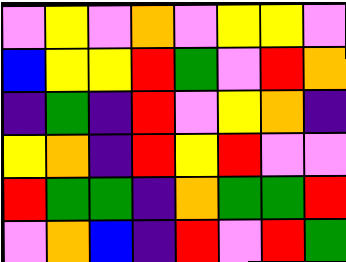[["violet", "yellow", "violet", "orange", "violet", "yellow", "yellow", "violet"], ["blue", "yellow", "yellow", "red", "green", "violet", "red", "orange"], ["indigo", "green", "indigo", "red", "violet", "yellow", "orange", "indigo"], ["yellow", "orange", "indigo", "red", "yellow", "red", "violet", "violet"], ["red", "green", "green", "indigo", "orange", "green", "green", "red"], ["violet", "orange", "blue", "indigo", "red", "violet", "red", "green"]]